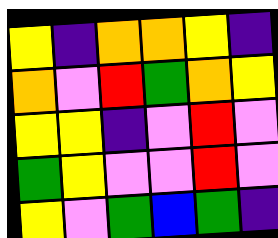[["yellow", "indigo", "orange", "orange", "yellow", "indigo"], ["orange", "violet", "red", "green", "orange", "yellow"], ["yellow", "yellow", "indigo", "violet", "red", "violet"], ["green", "yellow", "violet", "violet", "red", "violet"], ["yellow", "violet", "green", "blue", "green", "indigo"]]